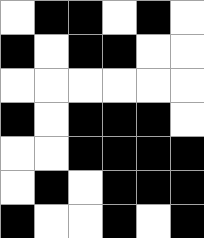[["white", "black", "black", "white", "black", "white"], ["black", "white", "black", "black", "white", "white"], ["white", "white", "white", "white", "white", "white"], ["black", "white", "black", "black", "black", "white"], ["white", "white", "black", "black", "black", "black"], ["white", "black", "white", "black", "black", "black"], ["black", "white", "white", "black", "white", "black"]]